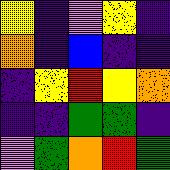[["yellow", "indigo", "violet", "yellow", "indigo"], ["orange", "indigo", "blue", "indigo", "indigo"], ["indigo", "yellow", "red", "yellow", "orange"], ["indigo", "indigo", "green", "green", "indigo"], ["violet", "green", "orange", "red", "green"]]